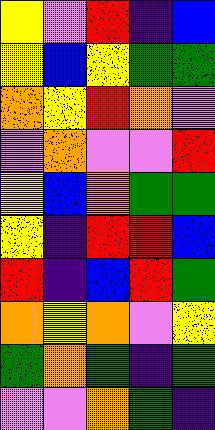[["yellow", "violet", "red", "indigo", "blue"], ["yellow", "blue", "yellow", "green", "green"], ["orange", "yellow", "red", "orange", "violet"], ["violet", "orange", "violet", "violet", "red"], ["yellow", "blue", "orange", "green", "green"], ["yellow", "indigo", "red", "red", "blue"], ["red", "indigo", "blue", "red", "green"], ["orange", "yellow", "orange", "violet", "yellow"], ["green", "orange", "green", "indigo", "green"], ["violet", "violet", "orange", "green", "indigo"]]